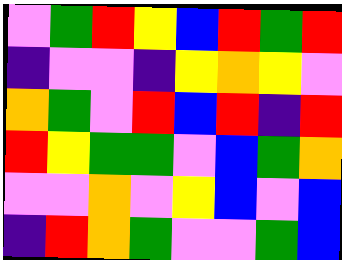[["violet", "green", "red", "yellow", "blue", "red", "green", "red"], ["indigo", "violet", "violet", "indigo", "yellow", "orange", "yellow", "violet"], ["orange", "green", "violet", "red", "blue", "red", "indigo", "red"], ["red", "yellow", "green", "green", "violet", "blue", "green", "orange"], ["violet", "violet", "orange", "violet", "yellow", "blue", "violet", "blue"], ["indigo", "red", "orange", "green", "violet", "violet", "green", "blue"]]